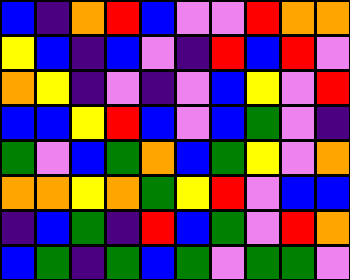[["blue", "indigo", "orange", "red", "blue", "violet", "violet", "red", "orange", "orange"], ["yellow", "blue", "indigo", "blue", "violet", "indigo", "red", "blue", "red", "violet"], ["orange", "yellow", "indigo", "violet", "indigo", "violet", "blue", "yellow", "violet", "red"], ["blue", "blue", "yellow", "red", "blue", "violet", "blue", "green", "violet", "indigo"], ["green", "violet", "blue", "green", "orange", "blue", "green", "yellow", "violet", "orange"], ["orange", "orange", "yellow", "orange", "green", "yellow", "red", "violet", "blue", "blue"], ["indigo", "blue", "green", "indigo", "red", "blue", "green", "violet", "red", "orange"], ["blue", "green", "indigo", "green", "blue", "green", "violet", "green", "green", "violet"]]